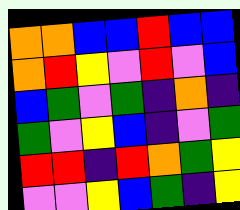[["orange", "orange", "blue", "blue", "red", "blue", "blue"], ["orange", "red", "yellow", "violet", "red", "violet", "blue"], ["blue", "green", "violet", "green", "indigo", "orange", "indigo"], ["green", "violet", "yellow", "blue", "indigo", "violet", "green"], ["red", "red", "indigo", "red", "orange", "green", "yellow"], ["violet", "violet", "yellow", "blue", "green", "indigo", "yellow"]]